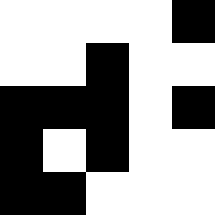[["white", "white", "white", "white", "black"], ["white", "white", "black", "white", "white"], ["black", "black", "black", "white", "black"], ["black", "white", "black", "white", "white"], ["black", "black", "white", "white", "white"]]